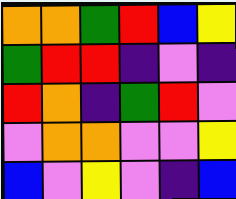[["orange", "orange", "green", "red", "blue", "yellow"], ["green", "red", "red", "indigo", "violet", "indigo"], ["red", "orange", "indigo", "green", "red", "violet"], ["violet", "orange", "orange", "violet", "violet", "yellow"], ["blue", "violet", "yellow", "violet", "indigo", "blue"]]